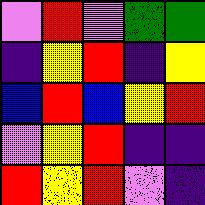[["violet", "red", "violet", "green", "green"], ["indigo", "yellow", "red", "indigo", "yellow"], ["blue", "red", "blue", "yellow", "red"], ["violet", "yellow", "red", "indigo", "indigo"], ["red", "yellow", "red", "violet", "indigo"]]